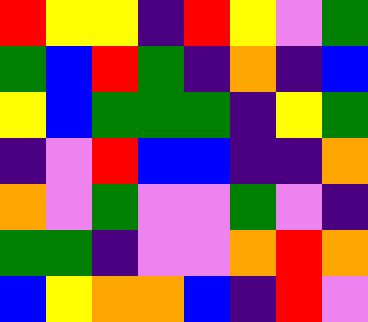[["red", "yellow", "yellow", "indigo", "red", "yellow", "violet", "green"], ["green", "blue", "red", "green", "indigo", "orange", "indigo", "blue"], ["yellow", "blue", "green", "green", "green", "indigo", "yellow", "green"], ["indigo", "violet", "red", "blue", "blue", "indigo", "indigo", "orange"], ["orange", "violet", "green", "violet", "violet", "green", "violet", "indigo"], ["green", "green", "indigo", "violet", "violet", "orange", "red", "orange"], ["blue", "yellow", "orange", "orange", "blue", "indigo", "red", "violet"]]